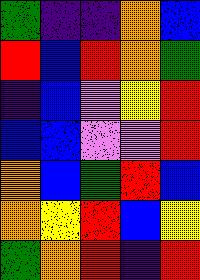[["green", "indigo", "indigo", "orange", "blue"], ["red", "blue", "red", "orange", "green"], ["indigo", "blue", "violet", "yellow", "red"], ["blue", "blue", "violet", "violet", "red"], ["orange", "blue", "green", "red", "blue"], ["orange", "yellow", "red", "blue", "yellow"], ["green", "orange", "red", "indigo", "red"]]